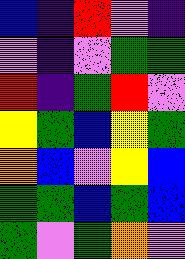[["blue", "indigo", "red", "violet", "indigo"], ["violet", "indigo", "violet", "green", "green"], ["red", "indigo", "green", "red", "violet"], ["yellow", "green", "blue", "yellow", "green"], ["orange", "blue", "violet", "yellow", "blue"], ["green", "green", "blue", "green", "blue"], ["green", "violet", "green", "orange", "violet"]]